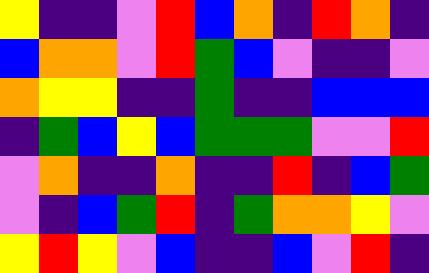[["yellow", "indigo", "indigo", "violet", "red", "blue", "orange", "indigo", "red", "orange", "indigo"], ["blue", "orange", "orange", "violet", "red", "green", "blue", "violet", "indigo", "indigo", "violet"], ["orange", "yellow", "yellow", "indigo", "indigo", "green", "indigo", "indigo", "blue", "blue", "blue"], ["indigo", "green", "blue", "yellow", "blue", "green", "green", "green", "violet", "violet", "red"], ["violet", "orange", "indigo", "indigo", "orange", "indigo", "indigo", "red", "indigo", "blue", "green"], ["violet", "indigo", "blue", "green", "red", "indigo", "green", "orange", "orange", "yellow", "violet"], ["yellow", "red", "yellow", "violet", "blue", "indigo", "indigo", "blue", "violet", "red", "indigo"]]